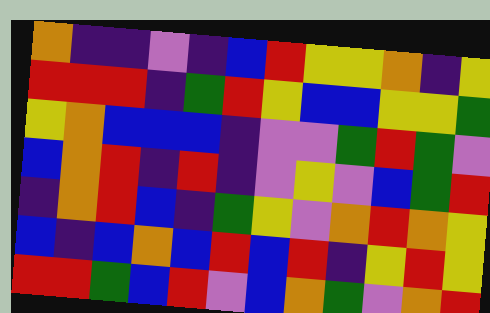[["orange", "indigo", "indigo", "violet", "indigo", "blue", "red", "yellow", "yellow", "orange", "indigo", "yellow"], ["red", "red", "red", "indigo", "green", "red", "yellow", "blue", "blue", "yellow", "yellow", "green"], ["yellow", "orange", "blue", "blue", "blue", "indigo", "violet", "violet", "green", "red", "green", "violet"], ["blue", "orange", "red", "indigo", "red", "indigo", "violet", "yellow", "violet", "blue", "green", "red"], ["indigo", "orange", "red", "blue", "indigo", "green", "yellow", "violet", "orange", "red", "orange", "yellow"], ["blue", "indigo", "blue", "orange", "blue", "red", "blue", "red", "indigo", "yellow", "red", "yellow"], ["red", "red", "green", "blue", "red", "violet", "blue", "orange", "green", "violet", "orange", "red"]]